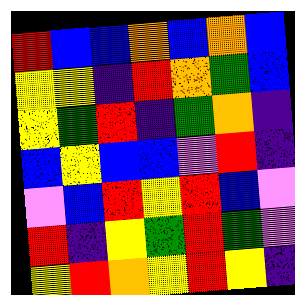[["red", "blue", "blue", "orange", "blue", "orange", "blue"], ["yellow", "yellow", "indigo", "red", "orange", "green", "blue"], ["yellow", "green", "red", "indigo", "green", "orange", "indigo"], ["blue", "yellow", "blue", "blue", "violet", "red", "indigo"], ["violet", "blue", "red", "yellow", "red", "blue", "violet"], ["red", "indigo", "yellow", "green", "red", "green", "violet"], ["yellow", "red", "orange", "yellow", "red", "yellow", "indigo"]]